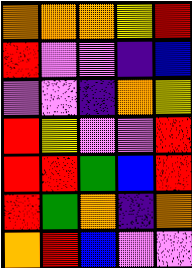[["orange", "orange", "orange", "yellow", "red"], ["red", "violet", "violet", "indigo", "blue"], ["violet", "violet", "indigo", "orange", "yellow"], ["red", "yellow", "violet", "violet", "red"], ["red", "red", "green", "blue", "red"], ["red", "green", "orange", "indigo", "orange"], ["orange", "red", "blue", "violet", "violet"]]